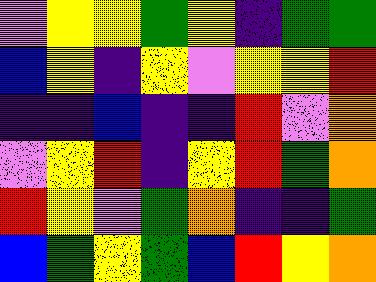[["violet", "yellow", "yellow", "green", "yellow", "indigo", "green", "green"], ["blue", "yellow", "indigo", "yellow", "violet", "yellow", "yellow", "red"], ["indigo", "indigo", "blue", "indigo", "indigo", "red", "violet", "orange"], ["violet", "yellow", "red", "indigo", "yellow", "red", "green", "orange"], ["red", "yellow", "violet", "green", "orange", "indigo", "indigo", "green"], ["blue", "green", "yellow", "green", "blue", "red", "yellow", "orange"]]